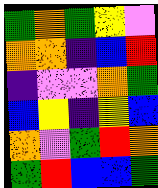[["green", "orange", "green", "yellow", "violet"], ["orange", "orange", "indigo", "blue", "red"], ["indigo", "violet", "violet", "orange", "green"], ["blue", "yellow", "indigo", "yellow", "blue"], ["orange", "violet", "green", "red", "orange"], ["green", "red", "blue", "blue", "green"]]